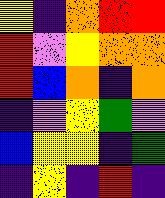[["yellow", "indigo", "orange", "red", "red"], ["red", "violet", "yellow", "orange", "orange"], ["red", "blue", "orange", "indigo", "orange"], ["indigo", "violet", "yellow", "green", "violet"], ["blue", "yellow", "yellow", "indigo", "green"], ["indigo", "yellow", "indigo", "red", "indigo"]]